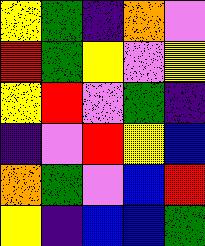[["yellow", "green", "indigo", "orange", "violet"], ["red", "green", "yellow", "violet", "yellow"], ["yellow", "red", "violet", "green", "indigo"], ["indigo", "violet", "red", "yellow", "blue"], ["orange", "green", "violet", "blue", "red"], ["yellow", "indigo", "blue", "blue", "green"]]